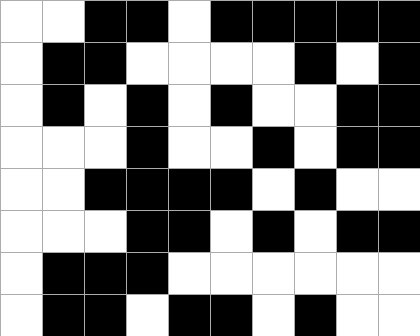[["white", "white", "black", "black", "white", "black", "black", "black", "black", "black"], ["white", "black", "black", "white", "white", "white", "white", "black", "white", "black"], ["white", "black", "white", "black", "white", "black", "white", "white", "black", "black"], ["white", "white", "white", "black", "white", "white", "black", "white", "black", "black"], ["white", "white", "black", "black", "black", "black", "white", "black", "white", "white"], ["white", "white", "white", "black", "black", "white", "black", "white", "black", "black"], ["white", "black", "black", "black", "white", "white", "white", "white", "white", "white"], ["white", "black", "black", "white", "black", "black", "white", "black", "white", "white"]]